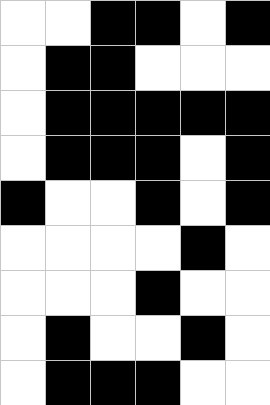[["white", "white", "black", "black", "white", "black"], ["white", "black", "black", "white", "white", "white"], ["white", "black", "black", "black", "black", "black"], ["white", "black", "black", "black", "white", "black"], ["black", "white", "white", "black", "white", "black"], ["white", "white", "white", "white", "black", "white"], ["white", "white", "white", "black", "white", "white"], ["white", "black", "white", "white", "black", "white"], ["white", "black", "black", "black", "white", "white"]]